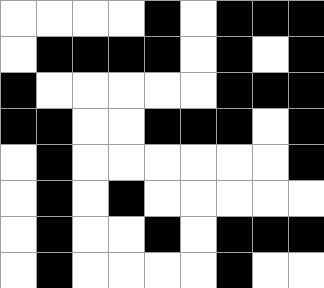[["white", "white", "white", "white", "black", "white", "black", "black", "black"], ["white", "black", "black", "black", "black", "white", "black", "white", "black"], ["black", "white", "white", "white", "white", "white", "black", "black", "black"], ["black", "black", "white", "white", "black", "black", "black", "white", "black"], ["white", "black", "white", "white", "white", "white", "white", "white", "black"], ["white", "black", "white", "black", "white", "white", "white", "white", "white"], ["white", "black", "white", "white", "black", "white", "black", "black", "black"], ["white", "black", "white", "white", "white", "white", "black", "white", "white"]]